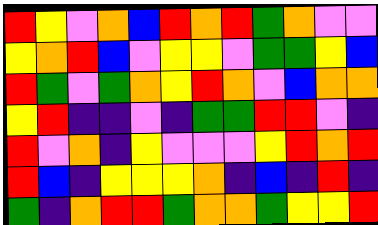[["red", "yellow", "violet", "orange", "blue", "red", "orange", "red", "green", "orange", "violet", "violet"], ["yellow", "orange", "red", "blue", "violet", "yellow", "yellow", "violet", "green", "green", "yellow", "blue"], ["red", "green", "violet", "green", "orange", "yellow", "red", "orange", "violet", "blue", "orange", "orange"], ["yellow", "red", "indigo", "indigo", "violet", "indigo", "green", "green", "red", "red", "violet", "indigo"], ["red", "violet", "orange", "indigo", "yellow", "violet", "violet", "violet", "yellow", "red", "orange", "red"], ["red", "blue", "indigo", "yellow", "yellow", "yellow", "orange", "indigo", "blue", "indigo", "red", "indigo"], ["green", "indigo", "orange", "red", "red", "green", "orange", "orange", "green", "yellow", "yellow", "red"]]